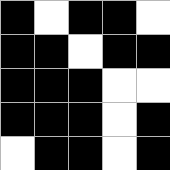[["black", "white", "black", "black", "white"], ["black", "black", "white", "black", "black"], ["black", "black", "black", "white", "white"], ["black", "black", "black", "white", "black"], ["white", "black", "black", "white", "black"]]